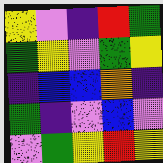[["yellow", "violet", "indigo", "red", "green"], ["green", "yellow", "violet", "green", "yellow"], ["indigo", "blue", "blue", "orange", "indigo"], ["green", "indigo", "violet", "blue", "violet"], ["violet", "green", "yellow", "red", "yellow"]]